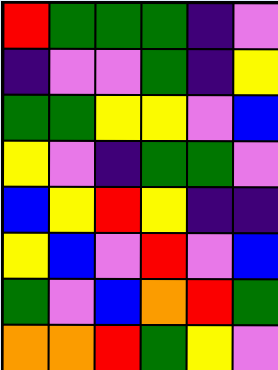[["red", "green", "green", "green", "indigo", "violet"], ["indigo", "violet", "violet", "green", "indigo", "yellow"], ["green", "green", "yellow", "yellow", "violet", "blue"], ["yellow", "violet", "indigo", "green", "green", "violet"], ["blue", "yellow", "red", "yellow", "indigo", "indigo"], ["yellow", "blue", "violet", "red", "violet", "blue"], ["green", "violet", "blue", "orange", "red", "green"], ["orange", "orange", "red", "green", "yellow", "violet"]]